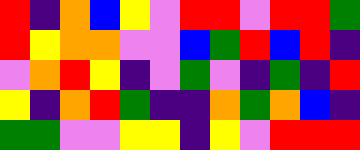[["red", "indigo", "orange", "blue", "yellow", "violet", "red", "red", "violet", "red", "red", "green"], ["red", "yellow", "orange", "orange", "violet", "violet", "blue", "green", "red", "blue", "red", "indigo"], ["violet", "orange", "red", "yellow", "indigo", "violet", "green", "violet", "indigo", "green", "indigo", "red"], ["yellow", "indigo", "orange", "red", "green", "indigo", "indigo", "orange", "green", "orange", "blue", "indigo"], ["green", "green", "violet", "violet", "yellow", "yellow", "indigo", "yellow", "violet", "red", "red", "red"]]